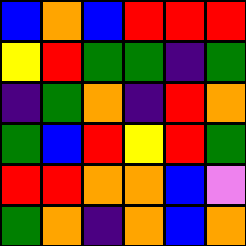[["blue", "orange", "blue", "red", "red", "red"], ["yellow", "red", "green", "green", "indigo", "green"], ["indigo", "green", "orange", "indigo", "red", "orange"], ["green", "blue", "red", "yellow", "red", "green"], ["red", "red", "orange", "orange", "blue", "violet"], ["green", "orange", "indigo", "orange", "blue", "orange"]]